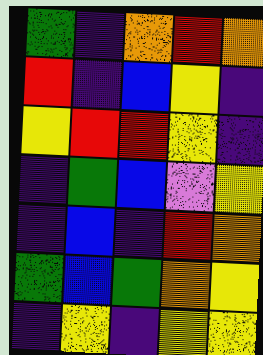[["green", "indigo", "orange", "red", "orange"], ["red", "indigo", "blue", "yellow", "indigo"], ["yellow", "red", "red", "yellow", "indigo"], ["indigo", "green", "blue", "violet", "yellow"], ["indigo", "blue", "indigo", "red", "orange"], ["green", "blue", "green", "orange", "yellow"], ["indigo", "yellow", "indigo", "yellow", "yellow"]]